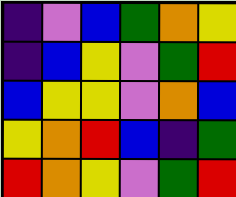[["indigo", "violet", "blue", "green", "orange", "yellow"], ["indigo", "blue", "yellow", "violet", "green", "red"], ["blue", "yellow", "yellow", "violet", "orange", "blue"], ["yellow", "orange", "red", "blue", "indigo", "green"], ["red", "orange", "yellow", "violet", "green", "red"]]